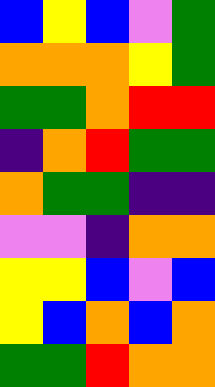[["blue", "yellow", "blue", "violet", "green"], ["orange", "orange", "orange", "yellow", "green"], ["green", "green", "orange", "red", "red"], ["indigo", "orange", "red", "green", "green"], ["orange", "green", "green", "indigo", "indigo"], ["violet", "violet", "indigo", "orange", "orange"], ["yellow", "yellow", "blue", "violet", "blue"], ["yellow", "blue", "orange", "blue", "orange"], ["green", "green", "red", "orange", "orange"]]